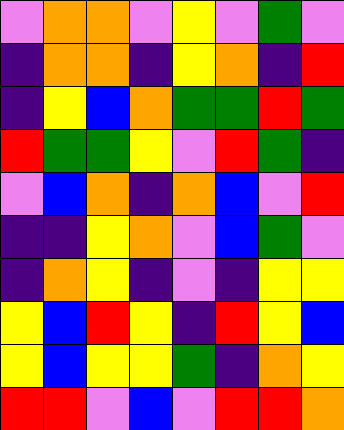[["violet", "orange", "orange", "violet", "yellow", "violet", "green", "violet"], ["indigo", "orange", "orange", "indigo", "yellow", "orange", "indigo", "red"], ["indigo", "yellow", "blue", "orange", "green", "green", "red", "green"], ["red", "green", "green", "yellow", "violet", "red", "green", "indigo"], ["violet", "blue", "orange", "indigo", "orange", "blue", "violet", "red"], ["indigo", "indigo", "yellow", "orange", "violet", "blue", "green", "violet"], ["indigo", "orange", "yellow", "indigo", "violet", "indigo", "yellow", "yellow"], ["yellow", "blue", "red", "yellow", "indigo", "red", "yellow", "blue"], ["yellow", "blue", "yellow", "yellow", "green", "indigo", "orange", "yellow"], ["red", "red", "violet", "blue", "violet", "red", "red", "orange"]]